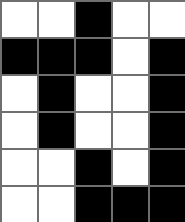[["white", "white", "black", "white", "white"], ["black", "black", "black", "white", "black"], ["white", "black", "white", "white", "black"], ["white", "black", "white", "white", "black"], ["white", "white", "black", "white", "black"], ["white", "white", "black", "black", "black"]]